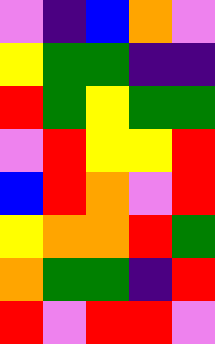[["violet", "indigo", "blue", "orange", "violet"], ["yellow", "green", "green", "indigo", "indigo"], ["red", "green", "yellow", "green", "green"], ["violet", "red", "yellow", "yellow", "red"], ["blue", "red", "orange", "violet", "red"], ["yellow", "orange", "orange", "red", "green"], ["orange", "green", "green", "indigo", "red"], ["red", "violet", "red", "red", "violet"]]